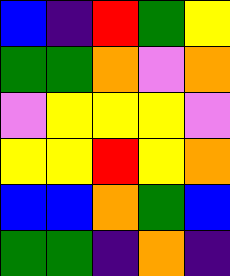[["blue", "indigo", "red", "green", "yellow"], ["green", "green", "orange", "violet", "orange"], ["violet", "yellow", "yellow", "yellow", "violet"], ["yellow", "yellow", "red", "yellow", "orange"], ["blue", "blue", "orange", "green", "blue"], ["green", "green", "indigo", "orange", "indigo"]]